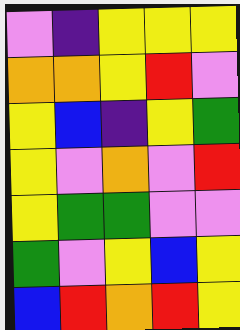[["violet", "indigo", "yellow", "yellow", "yellow"], ["orange", "orange", "yellow", "red", "violet"], ["yellow", "blue", "indigo", "yellow", "green"], ["yellow", "violet", "orange", "violet", "red"], ["yellow", "green", "green", "violet", "violet"], ["green", "violet", "yellow", "blue", "yellow"], ["blue", "red", "orange", "red", "yellow"]]